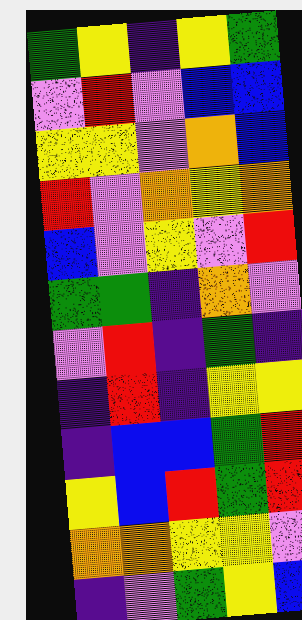[["green", "yellow", "indigo", "yellow", "green"], ["violet", "red", "violet", "blue", "blue"], ["yellow", "yellow", "violet", "orange", "blue"], ["red", "violet", "orange", "yellow", "orange"], ["blue", "violet", "yellow", "violet", "red"], ["green", "green", "indigo", "orange", "violet"], ["violet", "red", "indigo", "green", "indigo"], ["indigo", "red", "indigo", "yellow", "yellow"], ["indigo", "blue", "blue", "green", "red"], ["yellow", "blue", "red", "green", "red"], ["orange", "orange", "yellow", "yellow", "violet"], ["indigo", "violet", "green", "yellow", "blue"]]